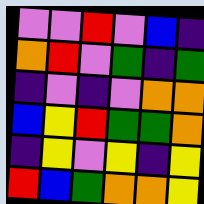[["violet", "violet", "red", "violet", "blue", "indigo"], ["orange", "red", "violet", "green", "indigo", "green"], ["indigo", "violet", "indigo", "violet", "orange", "orange"], ["blue", "yellow", "red", "green", "green", "orange"], ["indigo", "yellow", "violet", "yellow", "indigo", "yellow"], ["red", "blue", "green", "orange", "orange", "yellow"]]